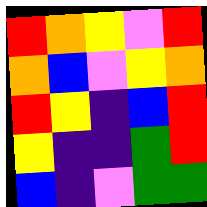[["red", "orange", "yellow", "violet", "red"], ["orange", "blue", "violet", "yellow", "orange"], ["red", "yellow", "indigo", "blue", "red"], ["yellow", "indigo", "indigo", "green", "red"], ["blue", "indigo", "violet", "green", "green"]]